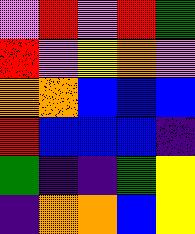[["violet", "red", "violet", "red", "green"], ["red", "violet", "yellow", "orange", "violet"], ["orange", "orange", "blue", "blue", "blue"], ["red", "blue", "blue", "blue", "indigo"], ["green", "indigo", "indigo", "green", "yellow"], ["indigo", "orange", "orange", "blue", "yellow"]]